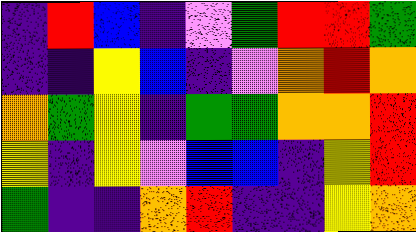[["indigo", "red", "blue", "indigo", "violet", "green", "red", "red", "green"], ["indigo", "indigo", "yellow", "blue", "indigo", "violet", "orange", "red", "orange"], ["orange", "green", "yellow", "indigo", "green", "green", "orange", "orange", "red"], ["yellow", "indigo", "yellow", "violet", "blue", "blue", "indigo", "yellow", "red"], ["green", "indigo", "indigo", "orange", "red", "indigo", "indigo", "yellow", "orange"]]